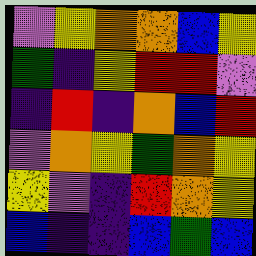[["violet", "yellow", "orange", "orange", "blue", "yellow"], ["green", "indigo", "yellow", "red", "red", "violet"], ["indigo", "red", "indigo", "orange", "blue", "red"], ["violet", "orange", "yellow", "green", "orange", "yellow"], ["yellow", "violet", "indigo", "red", "orange", "yellow"], ["blue", "indigo", "indigo", "blue", "green", "blue"]]